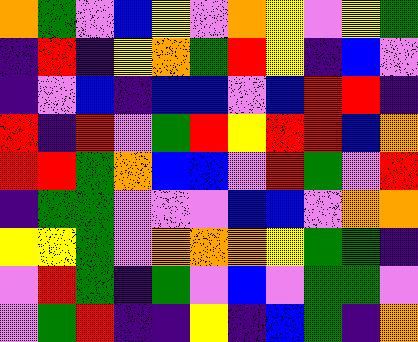[["orange", "green", "violet", "blue", "yellow", "violet", "orange", "yellow", "violet", "yellow", "green"], ["indigo", "red", "indigo", "yellow", "orange", "green", "red", "yellow", "indigo", "blue", "violet"], ["indigo", "violet", "blue", "indigo", "blue", "blue", "violet", "blue", "red", "red", "indigo"], ["red", "indigo", "red", "violet", "green", "red", "yellow", "red", "red", "blue", "orange"], ["red", "red", "green", "orange", "blue", "blue", "violet", "red", "green", "violet", "red"], ["indigo", "green", "green", "violet", "violet", "violet", "blue", "blue", "violet", "orange", "orange"], ["yellow", "yellow", "green", "violet", "orange", "orange", "orange", "yellow", "green", "green", "indigo"], ["violet", "red", "green", "indigo", "green", "violet", "blue", "violet", "green", "green", "violet"], ["violet", "green", "red", "indigo", "indigo", "yellow", "indigo", "blue", "green", "indigo", "orange"]]